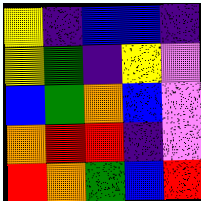[["yellow", "indigo", "blue", "blue", "indigo"], ["yellow", "green", "indigo", "yellow", "violet"], ["blue", "green", "orange", "blue", "violet"], ["orange", "red", "red", "indigo", "violet"], ["red", "orange", "green", "blue", "red"]]